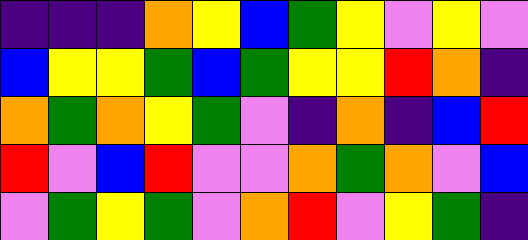[["indigo", "indigo", "indigo", "orange", "yellow", "blue", "green", "yellow", "violet", "yellow", "violet"], ["blue", "yellow", "yellow", "green", "blue", "green", "yellow", "yellow", "red", "orange", "indigo"], ["orange", "green", "orange", "yellow", "green", "violet", "indigo", "orange", "indigo", "blue", "red"], ["red", "violet", "blue", "red", "violet", "violet", "orange", "green", "orange", "violet", "blue"], ["violet", "green", "yellow", "green", "violet", "orange", "red", "violet", "yellow", "green", "indigo"]]